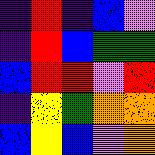[["indigo", "red", "indigo", "blue", "violet"], ["indigo", "red", "blue", "green", "green"], ["blue", "red", "red", "violet", "red"], ["indigo", "yellow", "green", "orange", "orange"], ["blue", "yellow", "blue", "violet", "orange"]]